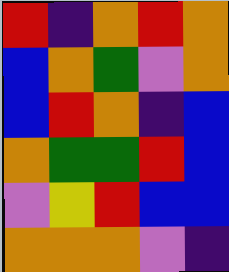[["red", "indigo", "orange", "red", "orange"], ["blue", "orange", "green", "violet", "orange"], ["blue", "red", "orange", "indigo", "blue"], ["orange", "green", "green", "red", "blue"], ["violet", "yellow", "red", "blue", "blue"], ["orange", "orange", "orange", "violet", "indigo"]]